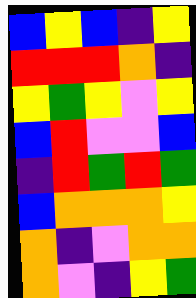[["blue", "yellow", "blue", "indigo", "yellow"], ["red", "red", "red", "orange", "indigo"], ["yellow", "green", "yellow", "violet", "yellow"], ["blue", "red", "violet", "violet", "blue"], ["indigo", "red", "green", "red", "green"], ["blue", "orange", "orange", "orange", "yellow"], ["orange", "indigo", "violet", "orange", "orange"], ["orange", "violet", "indigo", "yellow", "green"]]